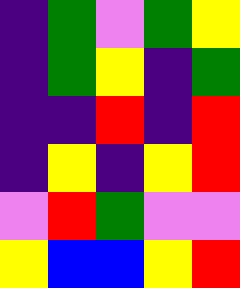[["indigo", "green", "violet", "green", "yellow"], ["indigo", "green", "yellow", "indigo", "green"], ["indigo", "indigo", "red", "indigo", "red"], ["indigo", "yellow", "indigo", "yellow", "red"], ["violet", "red", "green", "violet", "violet"], ["yellow", "blue", "blue", "yellow", "red"]]